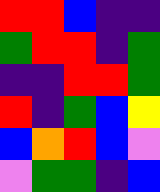[["red", "red", "blue", "indigo", "indigo"], ["green", "red", "red", "indigo", "green"], ["indigo", "indigo", "red", "red", "green"], ["red", "indigo", "green", "blue", "yellow"], ["blue", "orange", "red", "blue", "violet"], ["violet", "green", "green", "indigo", "blue"]]